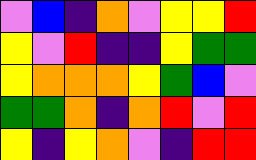[["violet", "blue", "indigo", "orange", "violet", "yellow", "yellow", "red"], ["yellow", "violet", "red", "indigo", "indigo", "yellow", "green", "green"], ["yellow", "orange", "orange", "orange", "yellow", "green", "blue", "violet"], ["green", "green", "orange", "indigo", "orange", "red", "violet", "red"], ["yellow", "indigo", "yellow", "orange", "violet", "indigo", "red", "red"]]